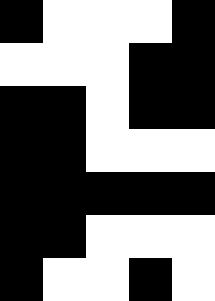[["black", "white", "white", "white", "black"], ["white", "white", "white", "black", "black"], ["black", "black", "white", "black", "black"], ["black", "black", "white", "white", "white"], ["black", "black", "black", "black", "black"], ["black", "black", "white", "white", "white"], ["black", "white", "white", "black", "white"]]